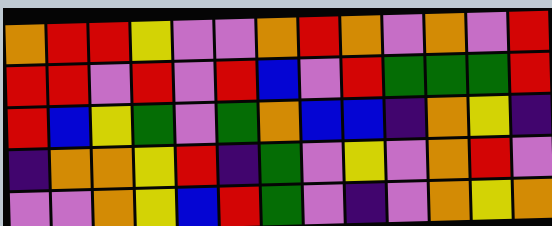[["orange", "red", "red", "yellow", "violet", "violet", "orange", "red", "orange", "violet", "orange", "violet", "red"], ["red", "red", "violet", "red", "violet", "red", "blue", "violet", "red", "green", "green", "green", "red"], ["red", "blue", "yellow", "green", "violet", "green", "orange", "blue", "blue", "indigo", "orange", "yellow", "indigo"], ["indigo", "orange", "orange", "yellow", "red", "indigo", "green", "violet", "yellow", "violet", "orange", "red", "violet"], ["violet", "violet", "orange", "yellow", "blue", "red", "green", "violet", "indigo", "violet", "orange", "yellow", "orange"]]